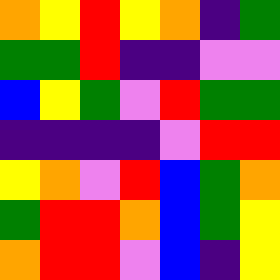[["orange", "yellow", "red", "yellow", "orange", "indigo", "green"], ["green", "green", "red", "indigo", "indigo", "violet", "violet"], ["blue", "yellow", "green", "violet", "red", "green", "green"], ["indigo", "indigo", "indigo", "indigo", "violet", "red", "red"], ["yellow", "orange", "violet", "red", "blue", "green", "orange"], ["green", "red", "red", "orange", "blue", "green", "yellow"], ["orange", "red", "red", "violet", "blue", "indigo", "yellow"]]